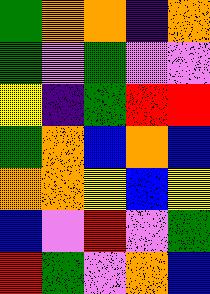[["green", "orange", "orange", "indigo", "orange"], ["green", "violet", "green", "violet", "violet"], ["yellow", "indigo", "green", "red", "red"], ["green", "orange", "blue", "orange", "blue"], ["orange", "orange", "yellow", "blue", "yellow"], ["blue", "violet", "red", "violet", "green"], ["red", "green", "violet", "orange", "blue"]]